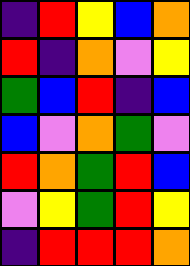[["indigo", "red", "yellow", "blue", "orange"], ["red", "indigo", "orange", "violet", "yellow"], ["green", "blue", "red", "indigo", "blue"], ["blue", "violet", "orange", "green", "violet"], ["red", "orange", "green", "red", "blue"], ["violet", "yellow", "green", "red", "yellow"], ["indigo", "red", "red", "red", "orange"]]